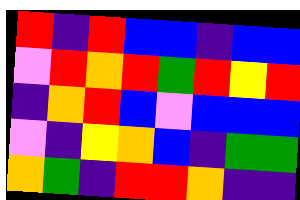[["red", "indigo", "red", "blue", "blue", "indigo", "blue", "blue"], ["violet", "red", "orange", "red", "green", "red", "yellow", "red"], ["indigo", "orange", "red", "blue", "violet", "blue", "blue", "blue"], ["violet", "indigo", "yellow", "orange", "blue", "indigo", "green", "green"], ["orange", "green", "indigo", "red", "red", "orange", "indigo", "indigo"]]